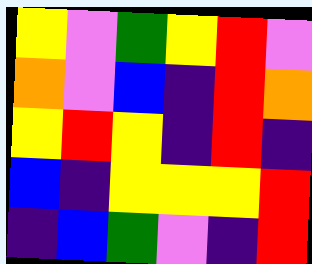[["yellow", "violet", "green", "yellow", "red", "violet"], ["orange", "violet", "blue", "indigo", "red", "orange"], ["yellow", "red", "yellow", "indigo", "red", "indigo"], ["blue", "indigo", "yellow", "yellow", "yellow", "red"], ["indigo", "blue", "green", "violet", "indigo", "red"]]